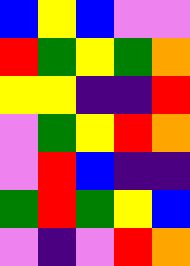[["blue", "yellow", "blue", "violet", "violet"], ["red", "green", "yellow", "green", "orange"], ["yellow", "yellow", "indigo", "indigo", "red"], ["violet", "green", "yellow", "red", "orange"], ["violet", "red", "blue", "indigo", "indigo"], ["green", "red", "green", "yellow", "blue"], ["violet", "indigo", "violet", "red", "orange"]]